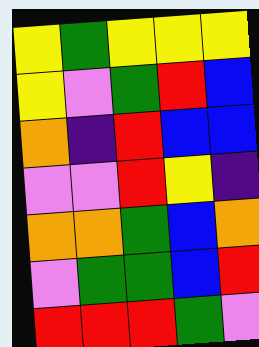[["yellow", "green", "yellow", "yellow", "yellow"], ["yellow", "violet", "green", "red", "blue"], ["orange", "indigo", "red", "blue", "blue"], ["violet", "violet", "red", "yellow", "indigo"], ["orange", "orange", "green", "blue", "orange"], ["violet", "green", "green", "blue", "red"], ["red", "red", "red", "green", "violet"]]